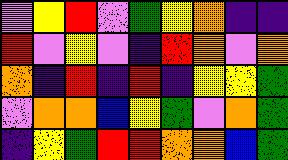[["violet", "yellow", "red", "violet", "green", "yellow", "orange", "indigo", "indigo"], ["red", "violet", "yellow", "violet", "indigo", "red", "orange", "violet", "orange"], ["orange", "indigo", "red", "indigo", "red", "indigo", "yellow", "yellow", "green"], ["violet", "orange", "orange", "blue", "yellow", "green", "violet", "orange", "green"], ["indigo", "yellow", "green", "red", "red", "orange", "orange", "blue", "green"]]